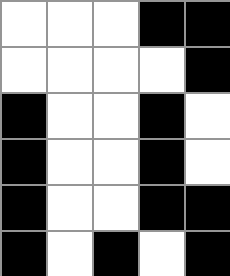[["white", "white", "white", "black", "black"], ["white", "white", "white", "white", "black"], ["black", "white", "white", "black", "white"], ["black", "white", "white", "black", "white"], ["black", "white", "white", "black", "black"], ["black", "white", "black", "white", "black"]]